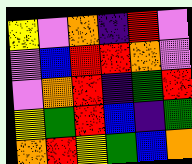[["yellow", "violet", "orange", "indigo", "red", "violet"], ["violet", "blue", "red", "red", "orange", "violet"], ["violet", "orange", "red", "indigo", "green", "red"], ["yellow", "green", "red", "blue", "indigo", "green"], ["orange", "red", "yellow", "green", "blue", "orange"]]